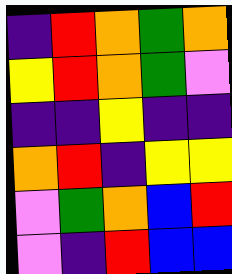[["indigo", "red", "orange", "green", "orange"], ["yellow", "red", "orange", "green", "violet"], ["indigo", "indigo", "yellow", "indigo", "indigo"], ["orange", "red", "indigo", "yellow", "yellow"], ["violet", "green", "orange", "blue", "red"], ["violet", "indigo", "red", "blue", "blue"]]